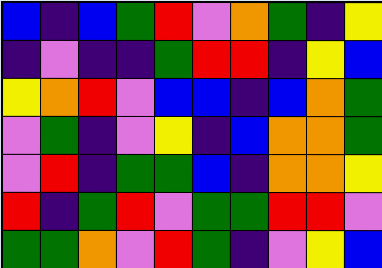[["blue", "indigo", "blue", "green", "red", "violet", "orange", "green", "indigo", "yellow"], ["indigo", "violet", "indigo", "indigo", "green", "red", "red", "indigo", "yellow", "blue"], ["yellow", "orange", "red", "violet", "blue", "blue", "indigo", "blue", "orange", "green"], ["violet", "green", "indigo", "violet", "yellow", "indigo", "blue", "orange", "orange", "green"], ["violet", "red", "indigo", "green", "green", "blue", "indigo", "orange", "orange", "yellow"], ["red", "indigo", "green", "red", "violet", "green", "green", "red", "red", "violet"], ["green", "green", "orange", "violet", "red", "green", "indigo", "violet", "yellow", "blue"]]